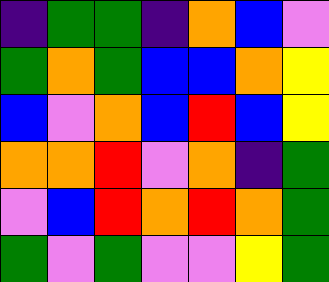[["indigo", "green", "green", "indigo", "orange", "blue", "violet"], ["green", "orange", "green", "blue", "blue", "orange", "yellow"], ["blue", "violet", "orange", "blue", "red", "blue", "yellow"], ["orange", "orange", "red", "violet", "orange", "indigo", "green"], ["violet", "blue", "red", "orange", "red", "orange", "green"], ["green", "violet", "green", "violet", "violet", "yellow", "green"]]